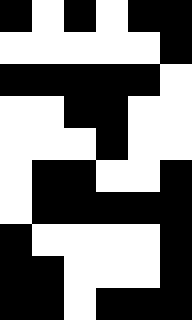[["black", "white", "black", "white", "black", "black"], ["white", "white", "white", "white", "white", "black"], ["black", "black", "black", "black", "black", "white"], ["white", "white", "black", "black", "white", "white"], ["white", "white", "white", "black", "white", "white"], ["white", "black", "black", "white", "white", "black"], ["white", "black", "black", "black", "black", "black"], ["black", "white", "white", "white", "white", "black"], ["black", "black", "white", "white", "white", "black"], ["black", "black", "white", "black", "black", "black"]]